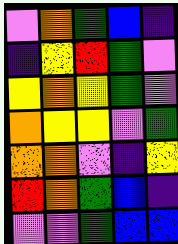[["violet", "orange", "green", "blue", "indigo"], ["indigo", "yellow", "red", "green", "violet"], ["yellow", "orange", "yellow", "green", "violet"], ["orange", "yellow", "yellow", "violet", "green"], ["orange", "orange", "violet", "indigo", "yellow"], ["red", "orange", "green", "blue", "indigo"], ["violet", "violet", "green", "blue", "blue"]]